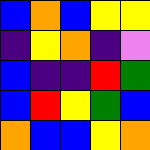[["blue", "orange", "blue", "yellow", "yellow"], ["indigo", "yellow", "orange", "indigo", "violet"], ["blue", "indigo", "indigo", "red", "green"], ["blue", "red", "yellow", "green", "blue"], ["orange", "blue", "blue", "yellow", "orange"]]